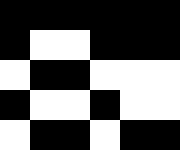[["black", "black", "black", "black", "black", "black"], ["black", "white", "white", "black", "black", "black"], ["white", "black", "black", "white", "white", "white"], ["black", "white", "white", "black", "white", "white"], ["white", "black", "black", "white", "black", "black"]]